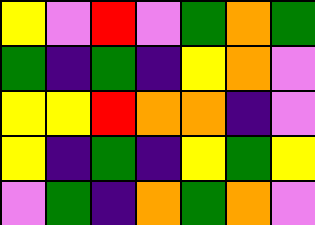[["yellow", "violet", "red", "violet", "green", "orange", "green"], ["green", "indigo", "green", "indigo", "yellow", "orange", "violet"], ["yellow", "yellow", "red", "orange", "orange", "indigo", "violet"], ["yellow", "indigo", "green", "indigo", "yellow", "green", "yellow"], ["violet", "green", "indigo", "orange", "green", "orange", "violet"]]